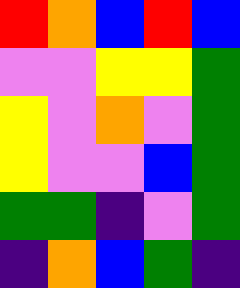[["red", "orange", "blue", "red", "blue"], ["violet", "violet", "yellow", "yellow", "green"], ["yellow", "violet", "orange", "violet", "green"], ["yellow", "violet", "violet", "blue", "green"], ["green", "green", "indigo", "violet", "green"], ["indigo", "orange", "blue", "green", "indigo"]]